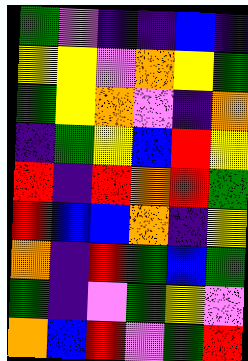[["green", "violet", "indigo", "indigo", "blue", "indigo"], ["yellow", "yellow", "violet", "orange", "yellow", "green"], ["green", "yellow", "orange", "violet", "indigo", "orange"], ["indigo", "green", "yellow", "blue", "red", "yellow"], ["red", "indigo", "red", "orange", "red", "green"], ["red", "blue", "blue", "orange", "indigo", "yellow"], ["orange", "indigo", "red", "green", "blue", "green"], ["green", "indigo", "violet", "green", "yellow", "violet"], ["orange", "blue", "red", "violet", "green", "red"]]